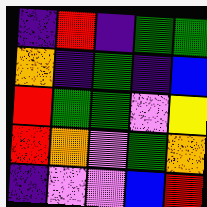[["indigo", "red", "indigo", "green", "green"], ["orange", "indigo", "green", "indigo", "blue"], ["red", "green", "green", "violet", "yellow"], ["red", "orange", "violet", "green", "orange"], ["indigo", "violet", "violet", "blue", "red"]]